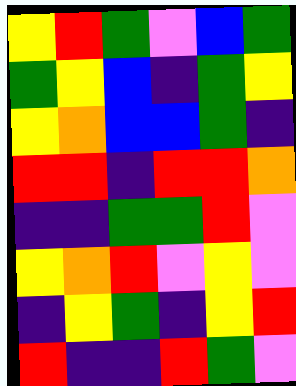[["yellow", "red", "green", "violet", "blue", "green"], ["green", "yellow", "blue", "indigo", "green", "yellow"], ["yellow", "orange", "blue", "blue", "green", "indigo"], ["red", "red", "indigo", "red", "red", "orange"], ["indigo", "indigo", "green", "green", "red", "violet"], ["yellow", "orange", "red", "violet", "yellow", "violet"], ["indigo", "yellow", "green", "indigo", "yellow", "red"], ["red", "indigo", "indigo", "red", "green", "violet"]]